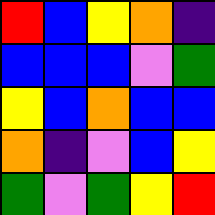[["red", "blue", "yellow", "orange", "indigo"], ["blue", "blue", "blue", "violet", "green"], ["yellow", "blue", "orange", "blue", "blue"], ["orange", "indigo", "violet", "blue", "yellow"], ["green", "violet", "green", "yellow", "red"]]